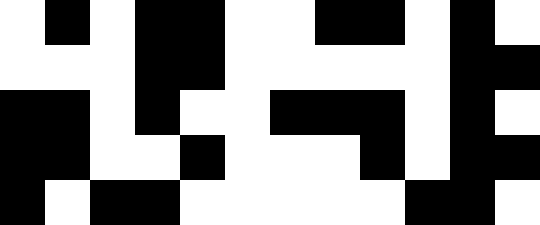[["white", "black", "white", "black", "black", "white", "white", "black", "black", "white", "black", "white"], ["white", "white", "white", "black", "black", "white", "white", "white", "white", "white", "black", "black"], ["black", "black", "white", "black", "white", "white", "black", "black", "black", "white", "black", "white"], ["black", "black", "white", "white", "black", "white", "white", "white", "black", "white", "black", "black"], ["black", "white", "black", "black", "white", "white", "white", "white", "white", "black", "black", "white"]]